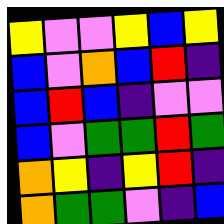[["yellow", "violet", "violet", "yellow", "blue", "yellow"], ["blue", "violet", "orange", "blue", "red", "indigo"], ["blue", "red", "blue", "indigo", "violet", "violet"], ["blue", "violet", "green", "green", "red", "green"], ["orange", "yellow", "indigo", "yellow", "red", "indigo"], ["orange", "green", "green", "violet", "indigo", "blue"]]